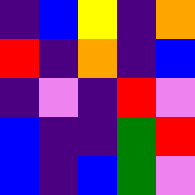[["indigo", "blue", "yellow", "indigo", "orange"], ["red", "indigo", "orange", "indigo", "blue"], ["indigo", "violet", "indigo", "red", "violet"], ["blue", "indigo", "indigo", "green", "red"], ["blue", "indigo", "blue", "green", "violet"]]